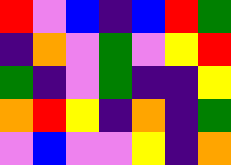[["red", "violet", "blue", "indigo", "blue", "red", "green"], ["indigo", "orange", "violet", "green", "violet", "yellow", "red"], ["green", "indigo", "violet", "green", "indigo", "indigo", "yellow"], ["orange", "red", "yellow", "indigo", "orange", "indigo", "green"], ["violet", "blue", "violet", "violet", "yellow", "indigo", "orange"]]